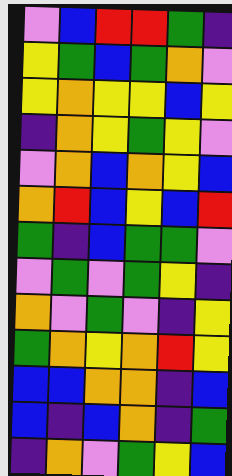[["violet", "blue", "red", "red", "green", "indigo"], ["yellow", "green", "blue", "green", "orange", "violet"], ["yellow", "orange", "yellow", "yellow", "blue", "yellow"], ["indigo", "orange", "yellow", "green", "yellow", "violet"], ["violet", "orange", "blue", "orange", "yellow", "blue"], ["orange", "red", "blue", "yellow", "blue", "red"], ["green", "indigo", "blue", "green", "green", "violet"], ["violet", "green", "violet", "green", "yellow", "indigo"], ["orange", "violet", "green", "violet", "indigo", "yellow"], ["green", "orange", "yellow", "orange", "red", "yellow"], ["blue", "blue", "orange", "orange", "indigo", "blue"], ["blue", "indigo", "blue", "orange", "indigo", "green"], ["indigo", "orange", "violet", "green", "yellow", "blue"]]